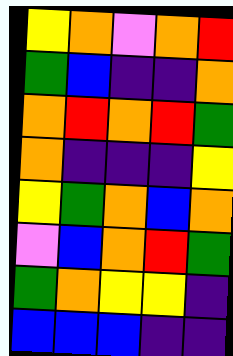[["yellow", "orange", "violet", "orange", "red"], ["green", "blue", "indigo", "indigo", "orange"], ["orange", "red", "orange", "red", "green"], ["orange", "indigo", "indigo", "indigo", "yellow"], ["yellow", "green", "orange", "blue", "orange"], ["violet", "blue", "orange", "red", "green"], ["green", "orange", "yellow", "yellow", "indigo"], ["blue", "blue", "blue", "indigo", "indigo"]]